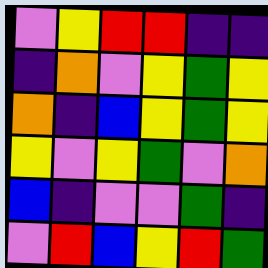[["violet", "yellow", "red", "red", "indigo", "indigo"], ["indigo", "orange", "violet", "yellow", "green", "yellow"], ["orange", "indigo", "blue", "yellow", "green", "yellow"], ["yellow", "violet", "yellow", "green", "violet", "orange"], ["blue", "indigo", "violet", "violet", "green", "indigo"], ["violet", "red", "blue", "yellow", "red", "green"]]